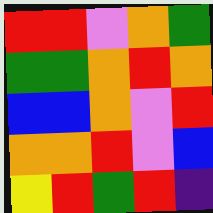[["red", "red", "violet", "orange", "green"], ["green", "green", "orange", "red", "orange"], ["blue", "blue", "orange", "violet", "red"], ["orange", "orange", "red", "violet", "blue"], ["yellow", "red", "green", "red", "indigo"]]